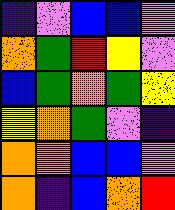[["indigo", "violet", "blue", "blue", "violet"], ["orange", "green", "red", "yellow", "violet"], ["blue", "green", "orange", "green", "yellow"], ["yellow", "orange", "green", "violet", "indigo"], ["orange", "orange", "blue", "blue", "violet"], ["orange", "indigo", "blue", "orange", "red"]]